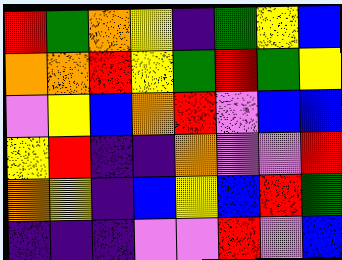[["red", "green", "orange", "yellow", "indigo", "green", "yellow", "blue"], ["orange", "orange", "red", "yellow", "green", "red", "green", "yellow"], ["violet", "yellow", "blue", "orange", "red", "violet", "blue", "blue"], ["yellow", "red", "indigo", "indigo", "orange", "violet", "violet", "red"], ["orange", "yellow", "indigo", "blue", "yellow", "blue", "red", "green"], ["indigo", "indigo", "indigo", "violet", "violet", "red", "violet", "blue"]]